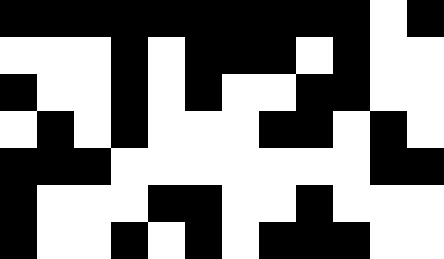[["black", "black", "black", "black", "black", "black", "black", "black", "black", "black", "white", "black"], ["white", "white", "white", "black", "white", "black", "black", "black", "white", "black", "white", "white"], ["black", "white", "white", "black", "white", "black", "white", "white", "black", "black", "white", "white"], ["white", "black", "white", "black", "white", "white", "white", "black", "black", "white", "black", "white"], ["black", "black", "black", "white", "white", "white", "white", "white", "white", "white", "black", "black"], ["black", "white", "white", "white", "black", "black", "white", "white", "black", "white", "white", "white"], ["black", "white", "white", "black", "white", "black", "white", "black", "black", "black", "white", "white"]]